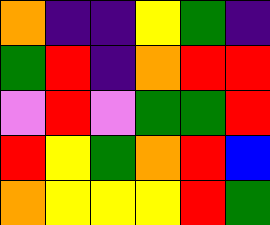[["orange", "indigo", "indigo", "yellow", "green", "indigo"], ["green", "red", "indigo", "orange", "red", "red"], ["violet", "red", "violet", "green", "green", "red"], ["red", "yellow", "green", "orange", "red", "blue"], ["orange", "yellow", "yellow", "yellow", "red", "green"]]